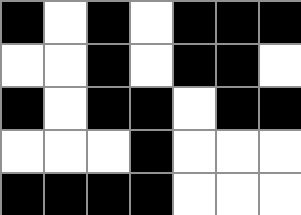[["black", "white", "black", "white", "black", "black", "black"], ["white", "white", "black", "white", "black", "black", "white"], ["black", "white", "black", "black", "white", "black", "black"], ["white", "white", "white", "black", "white", "white", "white"], ["black", "black", "black", "black", "white", "white", "white"]]